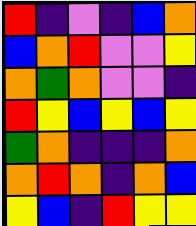[["red", "indigo", "violet", "indigo", "blue", "orange"], ["blue", "orange", "red", "violet", "violet", "yellow"], ["orange", "green", "orange", "violet", "violet", "indigo"], ["red", "yellow", "blue", "yellow", "blue", "yellow"], ["green", "orange", "indigo", "indigo", "indigo", "orange"], ["orange", "red", "orange", "indigo", "orange", "blue"], ["yellow", "blue", "indigo", "red", "yellow", "yellow"]]